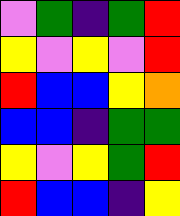[["violet", "green", "indigo", "green", "red"], ["yellow", "violet", "yellow", "violet", "red"], ["red", "blue", "blue", "yellow", "orange"], ["blue", "blue", "indigo", "green", "green"], ["yellow", "violet", "yellow", "green", "red"], ["red", "blue", "blue", "indigo", "yellow"]]